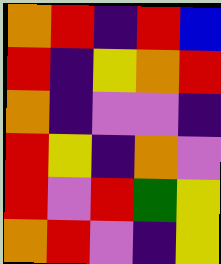[["orange", "red", "indigo", "red", "blue"], ["red", "indigo", "yellow", "orange", "red"], ["orange", "indigo", "violet", "violet", "indigo"], ["red", "yellow", "indigo", "orange", "violet"], ["red", "violet", "red", "green", "yellow"], ["orange", "red", "violet", "indigo", "yellow"]]